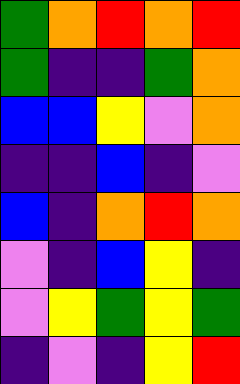[["green", "orange", "red", "orange", "red"], ["green", "indigo", "indigo", "green", "orange"], ["blue", "blue", "yellow", "violet", "orange"], ["indigo", "indigo", "blue", "indigo", "violet"], ["blue", "indigo", "orange", "red", "orange"], ["violet", "indigo", "blue", "yellow", "indigo"], ["violet", "yellow", "green", "yellow", "green"], ["indigo", "violet", "indigo", "yellow", "red"]]